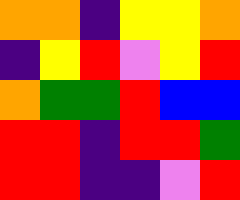[["orange", "orange", "indigo", "yellow", "yellow", "orange"], ["indigo", "yellow", "red", "violet", "yellow", "red"], ["orange", "green", "green", "red", "blue", "blue"], ["red", "red", "indigo", "red", "red", "green"], ["red", "red", "indigo", "indigo", "violet", "red"]]